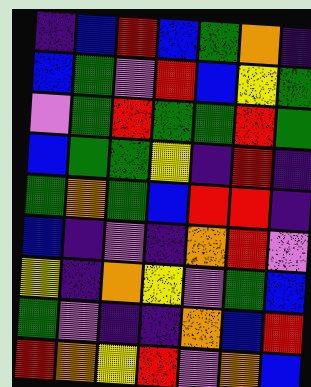[["indigo", "blue", "red", "blue", "green", "orange", "indigo"], ["blue", "green", "violet", "red", "blue", "yellow", "green"], ["violet", "green", "red", "green", "green", "red", "green"], ["blue", "green", "green", "yellow", "indigo", "red", "indigo"], ["green", "orange", "green", "blue", "red", "red", "indigo"], ["blue", "indigo", "violet", "indigo", "orange", "red", "violet"], ["yellow", "indigo", "orange", "yellow", "violet", "green", "blue"], ["green", "violet", "indigo", "indigo", "orange", "blue", "red"], ["red", "orange", "yellow", "red", "violet", "orange", "blue"]]